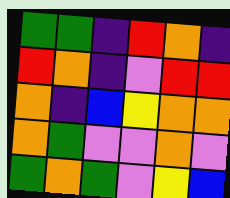[["green", "green", "indigo", "red", "orange", "indigo"], ["red", "orange", "indigo", "violet", "red", "red"], ["orange", "indigo", "blue", "yellow", "orange", "orange"], ["orange", "green", "violet", "violet", "orange", "violet"], ["green", "orange", "green", "violet", "yellow", "blue"]]